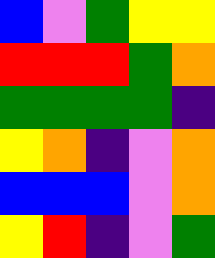[["blue", "violet", "green", "yellow", "yellow"], ["red", "red", "red", "green", "orange"], ["green", "green", "green", "green", "indigo"], ["yellow", "orange", "indigo", "violet", "orange"], ["blue", "blue", "blue", "violet", "orange"], ["yellow", "red", "indigo", "violet", "green"]]